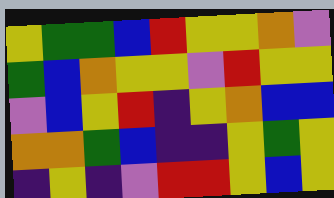[["yellow", "green", "green", "blue", "red", "yellow", "yellow", "orange", "violet"], ["green", "blue", "orange", "yellow", "yellow", "violet", "red", "yellow", "yellow"], ["violet", "blue", "yellow", "red", "indigo", "yellow", "orange", "blue", "blue"], ["orange", "orange", "green", "blue", "indigo", "indigo", "yellow", "green", "yellow"], ["indigo", "yellow", "indigo", "violet", "red", "red", "yellow", "blue", "yellow"]]